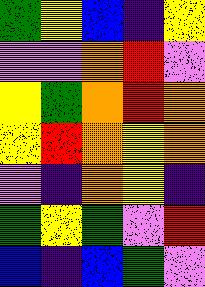[["green", "yellow", "blue", "indigo", "yellow"], ["violet", "violet", "orange", "red", "violet"], ["yellow", "green", "orange", "red", "orange"], ["yellow", "red", "orange", "yellow", "orange"], ["violet", "indigo", "orange", "yellow", "indigo"], ["green", "yellow", "green", "violet", "red"], ["blue", "indigo", "blue", "green", "violet"]]